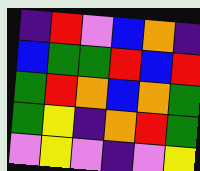[["indigo", "red", "violet", "blue", "orange", "indigo"], ["blue", "green", "green", "red", "blue", "red"], ["green", "red", "orange", "blue", "orange", "green"], ["green", "yellow", "indigo", "orange", "red", "green"], ["violet", "yellow", "violet", "indigo", "violet", "yellow"]]